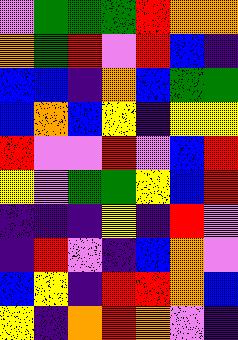[["violet", "green", "green", "green", "red", "orange", "orange"], ["orange", "green", "red", "violet", "red", "blue", "indigo"], ["blue", "blue", "indigo", "orange", "blue", "green", "green"], ["blue", "orange", "blue", "yellow", "indigo", "yellow", "yellow"], ["red", "violet", "violet", "red", "violet", "blue", "red"], ["yellow", "violet", "green", "green", "yellow", "blue", "red"], ["indigo", "indigo", "indigo", "yellow", "indigo", "red", "violet"], ["indigo", "red", "violet", "indigo", "blue", "orange", "violet"], ["blue", "yellow", "indigo", "red", "red", "orange", "blue"], ["yellow", "indigo", "orange", "red", "orange", "violet", "indigo"]]